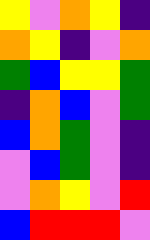[["yellow", "violet", "orange", "yellow", "indigo"], ["orange", "yellow", "indigo", "violet", "orange"], ["green", "blue", "yellow", "yellow", "green"], ["indigo", "orange", "blue", "violet", "green"], ["blue", "orange", "green", "violet", "indigo"], ["violet", "blue", "green", "violet", "indigo"], ["violet", "orange", "yellow", "violet", "red"], ["blue", "red", "red", "red", "violet"]]